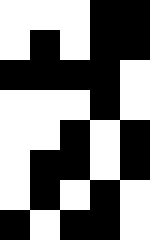[["white", "white", "white", "black", "black"], ["white", "black", "white", "black", "black"], ["black", "black", "black", "black", "white"], ["white", "white", "white", "black", "white"], ["white", "white", "black", "white", "black"], ["white", "black", "black", "white", "black"], ["white", "black", "white", "black", "white"], ["black", "white", "black", "black", "white"]]